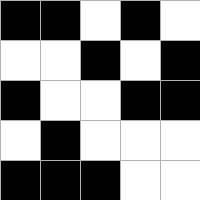[["black", "black", "white", "black", "white"], ["white", "white", "black", "white", "black"], ["black", "white", "white", "black", "black"], ["white", "black", "white", "white", "white"], ["black", "black", "black", "white", "white"]]